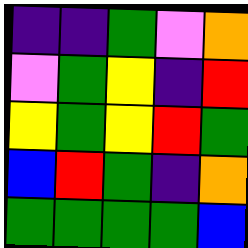[["indigo", "indigo", "green", "violet", "orange"], ["violet", "green", "yellow", "indigo", "red"], ["yellow", "green", "yellow", "red", "green"], ["blue", "red", "green", "indigo", "orange"], ["green", "green", "green", "green", "blue"]]